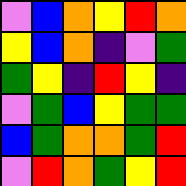[["violet", "blue", "orange", "yellow", "red", "orange"], ["yellow", "blue", "orange", "indigo", "violet", "green"], ["green", "yellow", "indigo", "red", "yellow", "indigo"], ["violet", "green", "blue", "yellow", "green", "green"], ["blue", "green", "orange", "orange", "green", "red"], ["violet", "red", "orange", "green", "yellow", "red"]]